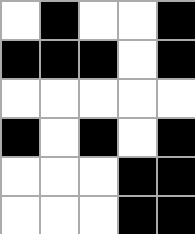[["white", "black", "white", "white", "black"], ["black", "black", "black", "white", "black"], ["white", "white", "white", "white", "white"], ["black", "white", "black", "white", "black"], ["white", "white", "white", "black", "black"], ["white", "white", "white", "black", "black"]]